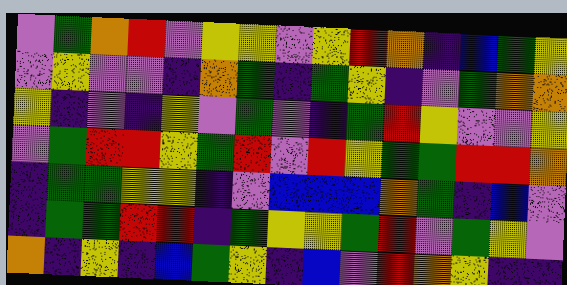[["violet", "green", "orange", "red", "violet", "yellow", "yellow", "violet", "yellow", "red", "orange", "indigo", "blue", "green", "yellow"], ["violet", "yellow", "violet", "violet", "indigo", "orange", "green", "indigo", "green", "yellow", "indigo", "violet", "green", "orange", "orange"], ["yellow", "indigo", "violet", "indigo", "yellow", "violet", "green", "violet", "indigo", "green", "red", "yellow", "violet", "violet", "yellow"], ["violet", "green", "red", "red", "yellow", "green", "red", "violet", "red", "yellow", "green", "green", "red", "red", "orange"], ["indigo", "green", "green", "yellow", "yellow", "indigo", "violet", "blue", "blue", "blue", "orange", "green", "indigo", "blue", "violet"], ["indigo", "green", "green", "red", "red", "indigo", "green", "yellow", "yellow", "green", "red", "violet", "green", "yellow", "violet"], ["orange", "indigo", "yellow", "indigo", "blue", "green", "yellow", "indigo", "blue", "violet", "red", "orange", "yellow", "indigo", "indigo"]]